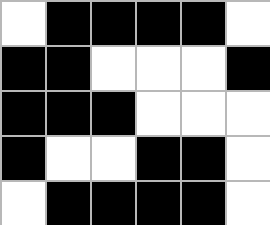[["white", "black", "black", "black", "black", "white"], ["black", "black", "white", "white", "white", "black"], ["black", "black", "black", "white", "white", "white"], ["black", "white", "white", "black", "black", "white"], ["white", "black", "black", "black", "black", "white"]]